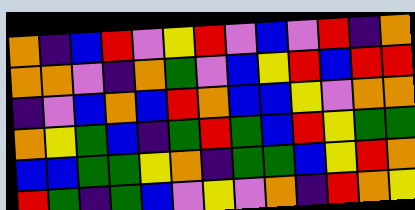[["orange", "indigo", "blue", "red", "violet", "yellow", "red", "violet", "blue", "violet", "red", "indigo", "orange"], ["orange", "orange", "violet", "indigo", "orange", "green", "violet", "blue", "yellow", "red", "blue", "red", "red"], ["indigo", "violet", "blue", "orange", "blue", "red", "orange", "blue", "blue", "yellow", "violet", "orange", "orange"], ["orange", "yellow", "green", "blue", "indigo", "green", "red", "green", "blue", "red", "yellow", "green", "green"], ["blue", "blue", "green", "green", "yellow", "orange", "indigo", "green", "green", "blue", "yellow", "red", "orange"], ["red", "green", "indigo", "green", "blue", "violet", "yellow", "violet", "orange", "indigo", "red", "orange", "yellow"]]